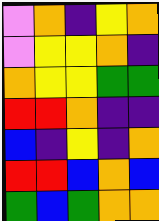[["violet", "orange", "indigo", "yellow", "orange"], ["violet", "yellow", "yellow", "orange", "indigo"], ["orange", "yellow", "yellow", "green", "green"], ["red", "red", "orange", "indigo", "indigo"], ["blue", "indigo", "yellow", "indigo", "orange"], ["red", "red", "blue", "orange", "blue"], ["green", "blue", "green", "orange", "orange"]]